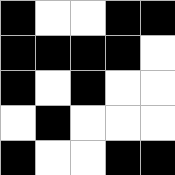[["black", "white", "white", "black", "black"], ["black", "black", "black", "black", "white"], ["black", "white", "black", "white", "white"], ["white", "black", "white", "white", "white"], ["black", "white", "white", "black", "black"]]